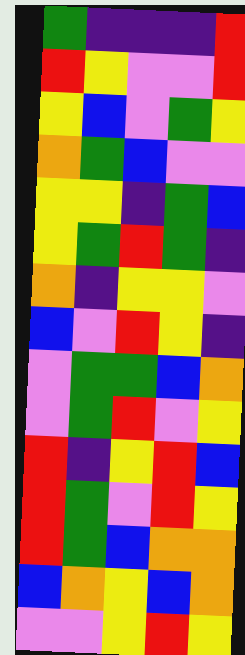[["green", "indigo", "indigo", "indigo", "red"], ["red", "yellow", "violet", "violet", "red"], ["yellow", "blue", "violet", "green", "yellow"], ["orange", "green", "blue", "violet", "violet"], ["yellow", "yellow", "indigo", "green", "blue"], ["yellow", "green", "red", "green", "indigo"], ["orange", "indigo", "yellow", "yellow", "violet"], ["blue", "violet", "red", "yellow", "indigo"], ["violet", "green", "green", "blue", "orange"], ["violet", "green", "red", "violet", "yellow"], ["red", "indigo", "yellow", "red", "blue"], ["red", "green", "violet", "red", "yellow"], ["red", "green", "blue", "orange", "orange"], ["blue", "orange", "yellow", "blue", "orange"], ["violet", "violet", "yellow", "red", "yellow"]]